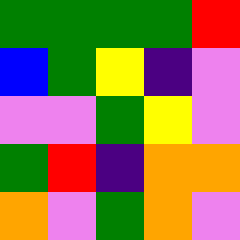[["green", "green", "green", "green", "red"], ["blue", "green", "yellow", "indigo", "violet"], ["violet", "violet", "green", "yellow", "violet"], ["green", "red", "indigo", "orange", "orange"], ["orange", "violet", "green", "orange", "violet"]]